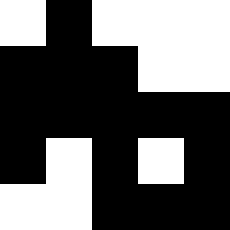[["white", "black", "white", "white", "white"], ["black", "black", "black", "white", "white"], ["black", "black", "black", "black", "black"], ["black", "white", "black", "white", "black"], ["white", "white", "black", "black", "black"]]